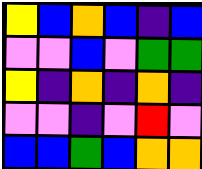[["yellow", "blue", "orange", "blue", "indigo", "blue"], ["violet", "violet", "blue", "violet", "green", "green"], ["yellow", "indigo", "orange", "indigo", "orange", "indigo"], ["violet", "violet", "indigo", "violet", "red", "violet"], ["blue", "blue", "green", "blue", "orange", "orange"]]